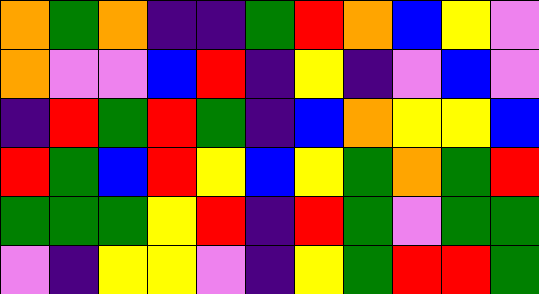[["orange", "green", "orange", "indigo", "indigo", "green", "red", "orange", "blue", "yellow", "violet"], ["orange", "violet", "violet", "blue", "red", "indigo", "yellow", "indigo", "violet", "blue", "violet"], ["indigo", "red", "green", "red", "green", "indigo", "blue", "orange", "yellow", "yellow", "blue"], ["red", "green", "blue", "red", "yellow", "blue", "yellow", "green", "orange", "green", "red"], ["green", "green", "green", "yellow", "red", "indigo", "red", "green", "violet", "green", "green"], ["violet", "indigo", "yellow", "yellow", "violet", "indigo", "yellow", "green", "red", "red", "green"]]